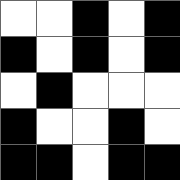[["white", "white", "black", "white", "black"], ["black", "white", "black", "white", "black"], ["white", "black", "white", "white", "white"], ["black", "white", "white", "black", "white"], ["black", "black", "white", "black", "black"]]